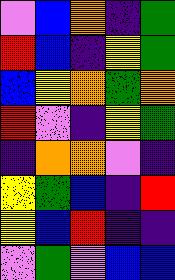[["violet", "blue", "orange", "indigo", "green"], ["red", "blue", "indigo", "yellow", "green"], ["blue", "yellow", "orange", "green", "orange"], ["red", "violet", "indigo", "yellow", "green"], ["indigo", "orange", "orange", "violet", "indigo"], ["yellow", "green", "blue", "indigo", "red"], ["yellow", "blue", "red", "indigo", "indigo"], ["violet", "green", "violet", "blue", "blue"]]